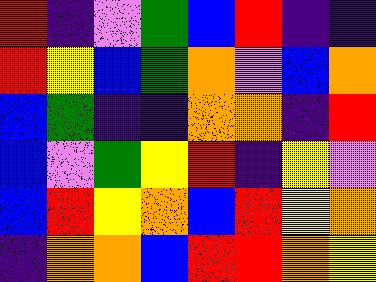[["red", "indigo", "violet", "green", "blue", "red", "indigo", "indigo"], ["red", "yellow", "blue", "green", "orange", "violet", "blue", "orange"], ["blue", "green", "indigo", "indigo", "orange", "orange", "indigo", "red"], ["blue", "violet", "green", "yellow", "red", "indigo", "yellow", "violet"], ["blue", "red", "yellow", "orange", "blue", "red", "yellow", "orange"], ["indigo", "orange", "orange", "blue", "red", "red", "orange", "yellow"]]